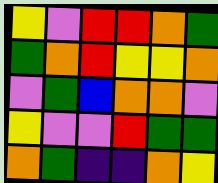[["yellow", "violet", "red", "red", "orange", "green"], ["green", "orange", "red", "yellow", "yellow", "orange"], ["violet", "green", "blue", "orange", "orange", "violet"], ["yellow", "violet", "violet", "red", "green", "green"], ["orange", "green", "indigo", "indigo", "orange", "yellow"]]